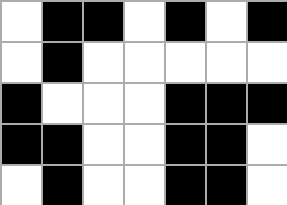[["white", "black", "black", "white", "black", "white", "black"], ["white", "black", "white", "white", "white", "white", "white"], ["black", "white", "white", "white", "black", "black", "black"], ["black", "black", "white", "white", "black", "black", "white"], ["white", "black", "white", "white", "black", "black", "white"]]